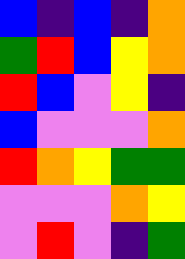[["blue", "indigo", "blue", "indigo", "orange"], ["green", "red", "blue", "yellow", "orange"], ["red", "blue", "violet", "yellow", "indigo"], ["blue", "violet", "violet", "violet", "orange"], ["red", "orange", "yellow", "green", "green"], ["violet", "violet", "violet", "orange", "yellow"], ["violet", "red", "violet", "indigo", "green"]]